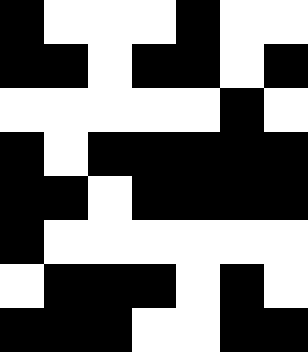[["black", "white", "white", "white", "black", "white", "white"], ["black", "black", "white", "black", "black", "white", "black"], ["white", "white", "white", "white", "white", "black", "white"], ["black", "white", "black", "black", "black", "black", "black"], ["black", "black", "white", "black", "black", "black", "black"], ["black", "white", "white", "white", "white", "white", "white"], ["white", "black", "black", "black", "white", "black", "white"], ["black", "black", "black", "white", "white", "black", "black"]]